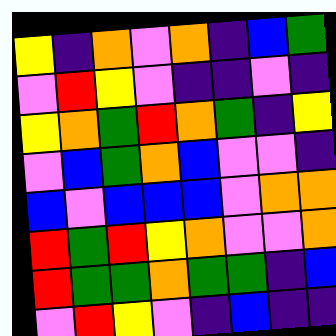[["yellow", "indigo", "orange", "violet", "orange", "indigo", "blue", "green"], ["violet", "red", "yellow", "violet", "indigo", "indigo", "violet", "indigo"], ["yellow", "orange", "green", "red", "orange", "green", "indigo", "yellow"], ["violet", "blue", "green", "orange", "blue", "violet", "violet", "indigo"], ["blue", "violet", "blue", "blue", "blue", "violet", "orange", "orange"], ["red", "green", "red", "yellow", "orange", "violet", "violet", "orange"], ["red", "green", "green", "orange", "green", "green", "indigo", "blue"], ["violet", "red", "yellow", "violet", "indigo", "blue", "indigo", "indigo"]]